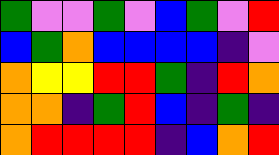[["green", "violet", "violet", "green", "violet", "blue", "green", "violet", "red"], ["blue", "green", "orange", "blue", "blue", "blue", "blue", "indigo", "violet"], ["orange", "yellow", "yellow", "red", "red", "green", "indigo", "red", "orange"], ["orange", "orange", "indigo", "green", "red", "blue", "indigo", "green", "indigo"], ["orange", "red", "red", "red", "red", "indigo", "blue", "orange", "red"]]